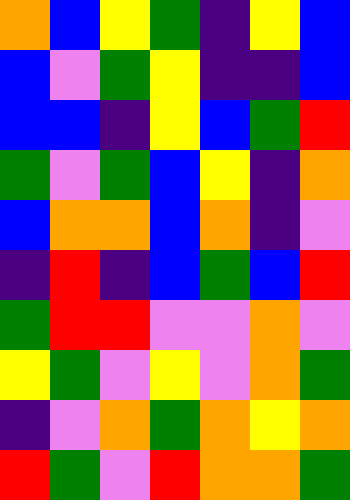[["orange", "blue", "yellow", "green", "indigo", "yellow", "blue"], ["blue", "violet", "green", "yellow", "indigo", "indigo", "blue"], ["blue", "blue", "indigo", "yellow", "blue", "green", "red"], ["green", "violet", "green", "blue", "yellow", "indigo", "orange"], ["blue", "orange", "orange", "blue", "orange", "indigo", "violet"], ["indigo", "red", "indigo", "blue", "green", "blue", "red"], ["green", "red", "red", "violet", "violet", "orange", "violet"], ["yellow", "green", "violet", "yellow", "violet", "orange", "green"], ["indigo", "violet", "orange", "green", "orange", "yellow", "orange"], ["red", "green", "violet", "red", "orange", "orange", "green"]]